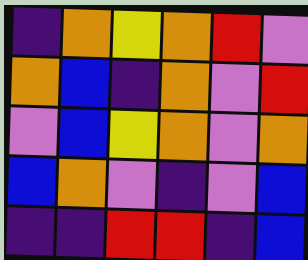[["indigo", "orange", "yellow", "orange", "red", "violet"], ["orange", "blue", "indigo", "orange", "violet", "red"], ["violet", "blue", "yellow", "orange", "violet", "orange"], ["blue", "orange", "violet", "indigo", "violet", "blue"], ["indigo", "indigo", "red", "red", "indigo", "blue"]]